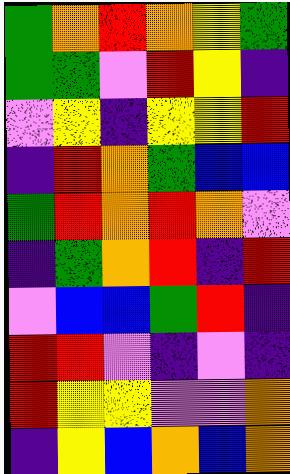[["green", "orange", "red", "orange", "yellow", "green"], ["green", "green", "violet", "red", "yellow", "indigo"], ["violet", "yellow", "indigo", "yellow", "yellow", "red"], ["indigo", "red", "orange", "green", "blue", "blue"], ["green", "red", "orange", "red", "orange", "violet"], ["indigo", "green", "orange", "red", "indigo", "red"], ["violet", "blue", "blue", "green", "red", "indigo"], ["red", "red", "violet", "indigo", "violet", "indigo"], ["red", "yellow", "yellow", "violet", "violet", "orange"], ["indigo", "yellow", "blue", "orange", "blue", "orange"]]